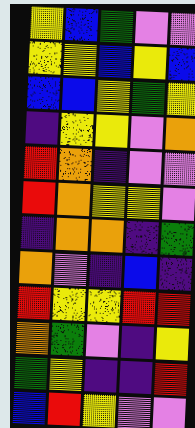[["yellow", "blue", "green", "violet", "violet"], ["yellow", "yellow", "blue", "yellow", "blue"], ["blue", "blue", "yellow", "green", "yellow"], ["indigo", "yellow", "yellow", "violet", "orange"], ["red", "orange", "indigo", "violet", "violet"], ["red", "orange", "yellow", "yellow", "violet"], ["indigo", "orange", "orange", "indigo", "green"], ["orange", "violet", "indigo", "blue", "indigo"], ["red", "yellow", "yellow", "red", "red"], ["orange", "green", "violet", "indigo", "yellow"], ["green", "yellow", "indigo", "indigo", "red"], ["blue", "red", "yellow", "violet", "violet"]]